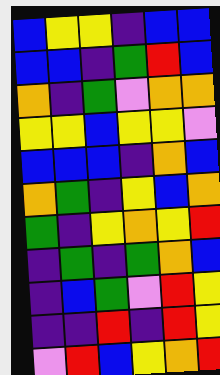[["blue", "yellow", "yellow", "indigo", "blue", "blue"], ["blue", "blue", "indigo", "green", "red", "blue"], ["orange", "indigo", "green", "violet", "orange", "orange"], ["yellow", "yellow", "blue", "yellow", "yellow", "violet"], ["blue", "blue", "blue", "indigo", "orange", "blue"], ["orange", "green", "indigo", "yellow", "blue", "orange"], ["green", "indigo", "yellow", "orange", "yellow", "red"], ["indigo", "green", "indigo", "green", "orange", "blue"], ["indigo", "blue", "green", "violet", "red", "yellow"], ["indigo", "indigo", "red", "indigo", "red", "yellow"], ["violet", "red", "blue", "yellow", "orange", "red"]]